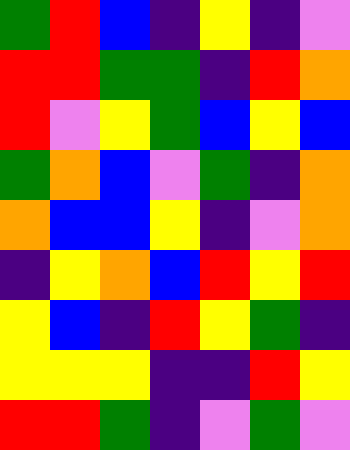[["green", "red", "blue", "indigo", "yellow", "indigo", "violet"], ["red", "red", "green", "green", "indigo", "red", "orange"], ["red", "violet", "yellow", "green", "blue", "yellow", "blue"], ["green", "orange", "blue", "violet", "green", "indigo", "orange"], ["orange", "blue", "blue", "yellow", "indigo", "violet", "orange"], ["indigo", "yellow", "orange", "blue", "red", "yellow", "red"], ["yellow", "blue", "indigo", "red", "yellow", "green", "indigo"], ["yellow", "yellow", "yellow", "indigo", "indigo", "red", "yellow"], ["red", "red", "green", "indigo", "violet", "green", "violet"]]